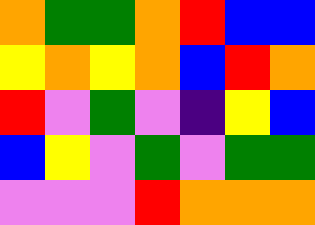[["orange", "green", "green", "orange", "red", "blue", "blue"], ["yellow", "orange", "yellow", "orange", "blue", "red", "orange"], ["red", "violet", "green", "violet", "indigo", "yellow", "blue"], ["blue", "yellow", "violet", "green", "violet", "green", "green"], ["violet", "violet", "violet", "red", "orange", "orange", "orange"]]